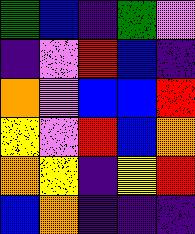[["green", "blue", "indigo", "green", "violet"], ["indigo", "violet", "red", "blue", "indigo"], ["orange", "violet", "blue", "blue", "red"], ["yellow", "violet", "red", "blue", "orange"], ["orange", "yellow", "indigo", "yellow", "red"], ["blue", "orange", "indigo", "indigo", "indigo"]]